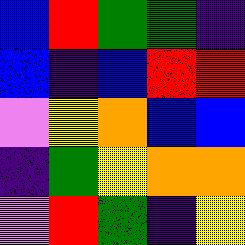[["blue", "red", "green", "green", "indigo"], ["blue", "indigo", "blue", "red", "red"], ["violet", "yellow", "orange", "blue", "blue"], ["indigo", "green", "yellow", "orange", "orange"], ["violet", "red", "green", "indigo", "yellow"]]